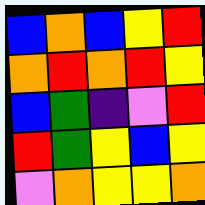[["blue", "orange", "blue", "yellow", "red"], ["orange", "red", "orange", "red", "yellow"], ["blue", "green", "indigo", "violet", "red"], ["red", "green", "yellow", "blue", "yellow"], ["violet", "orange", "yellow", "yellow", "orange"]]